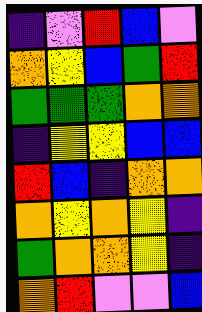[["indigo", "violet", "red", "blue", "violet"], ["orange", "yellow", "blue", "green", "red"], ["green", "green", "green", "orange", "orange"], ["indigo", "yellow", "yellow", "blue", "blue"], ["red", "blue", "indigo", "orange", "orange"], ["orange", "yellow", "orange", "yellow", "indigo"], ["green", "orange", "orange", "yellow", "indigo"], ["orange", "red", "violet", "violet", "blue"]]